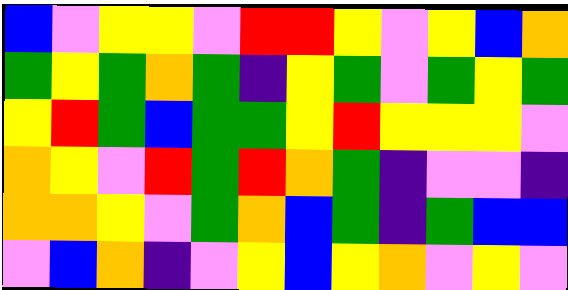[["blue", "violet", "yellow", "yellow", "violet", "red", "red", "yellow", "violet", "yellow", "blue", "orange"], ["green", "yellow", "green", "orange", "green", "indigo", "yellow", "green", "violet", "green", "yellow", "green"], ["yellow", "red", "green", "blue", "green", "green", "yellow", "red", "yellow", "yellow", "yellow", "violet"], ["orange", "yellow", "violet", "red", "green", "red", "orange", "green", "indigo", "violet", "violet", "indigo"], ["orange", "orange", "yellow", "violet", "green", "orange", "blue", "green", "indigo", "green", "blue", "blue"], ["violet", "blue", "orange", "indigo", "violet", "yellow", "blue", "yellow", "orange", "violet", "yellow", "violet"]]